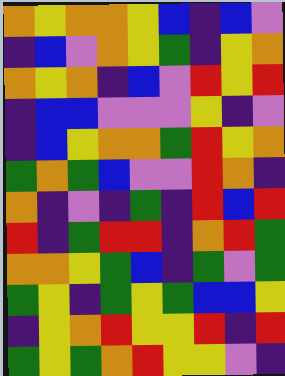[["orange", "yellow", "orange", "orange", "yellow", "blue", "indigo", "blue", "violet"], ["indigo", "blue", "violet", "orange", "yellow", "green", "indigo", "yellow", "orange"], ["orange", "yellow", "orange", "indigo", "blue", "violet", "red", "yellow", "red"], ["indigo", "blue", "blue", "violet", "violet", "violet", "yellow", "indigo", "violet"], ["indigo", "blue", "yellow", "orange", "orange", "green", "red", "yellow", "orange"], ["green", "orange", "green", "blue", "violet", "violet", "red", "orange", "indigo"], ["orange", "indigo", "violet", "indigo", "green", "indigo", "red", "blue", "red"], ["red", "indigo", "green", "red", "red", "indigo", "orange", "red", "green"], ["orange", "orange", "yellow", "green", "blue", "indigo", "green", "violet", "green"], ["green", "yellow", "indigo", "green", "yellow", "green", "blue", "blue", "yellow"], ["indigo", "yellow", "orange", "red", "yellow", "yellow", "red", "indigo", "red"], ["green", "yellow", "green", "orange", "red", "yellow", "yellow", "violet", "indigo"]]